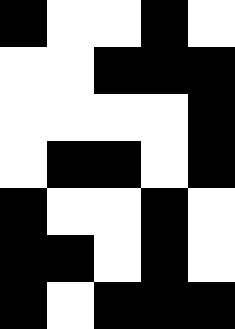[["black", "white", "white", "black", "white"], ["white", "white", "black", "black", "black"], ["white", "white", "white", "white", "black"], ["white", "black", "black", "white", "black"], ["black", "white", "white", "black", "white"], ["black", "black", "white", "black", "white"], ["black", "white", "black", "black", "black"]]